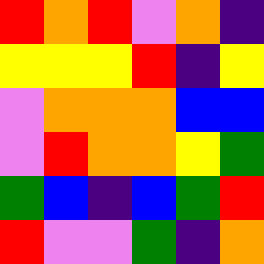[["red", "orange", "red", "violet", "orange", "indigo"], ["yellow", "yellow", "yellow", "red", "indigo", "yellow"], ["violet", "orange", "orange", "orange", "blue", "blue"], ["violet", "red", "orange", "orange", "yellow", "green"], ["green", "blue", "indigo", "blue", "green", "red"], ["red", "violet", "violet", "green", "indigo", "orange"]]